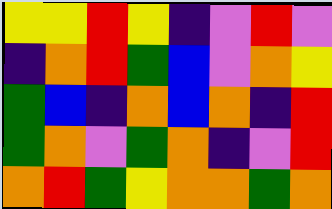[["yellow", "yellow", "red", "yellow", "indigo", "violet", "red", "violet"], ["indigo", "orange", "red", "green", "blue", "violet", "orange", "yellow"], ["green", "blue", "indigo", "orange", "blue", "orange", "indigo", "red"], ["green", "orange", "violet", "green", "orange", "indigo", "violet", "red"], ["orange", "red", "green", "yellow", "orange", "orange", "green", "orange"]]